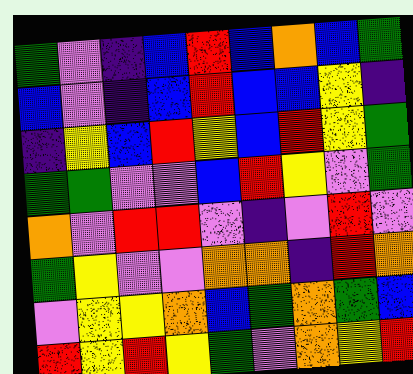[["green", "violet", "indigo", "blue", "red", "blue", "orange", "blue", "green"], ["blue", "violet", "indigo", "blue", "red", "blue", "blue", "yellow", "indigo"], ["indigo", "yellow", "blue", "red", "yellow", "blue", "red", "yellow", "green"], ["green", "green", "violet", "violet", "blue", "red", "yellow", "violet", "green"], ["orange", "violet", "red", "red", "violet", "indigo", "violet", "red", "violet"], ["green", "yellow", "violet", "violet", "orange", "orange", "indigo", "red", "orange"], ["violet", "yellow", "yellow", "orange", "blue", "green", "orange", "green", "blue"], ["red", "yellow", "red", "yellow", "green", "violet", "orange", "yellow", "red"]]